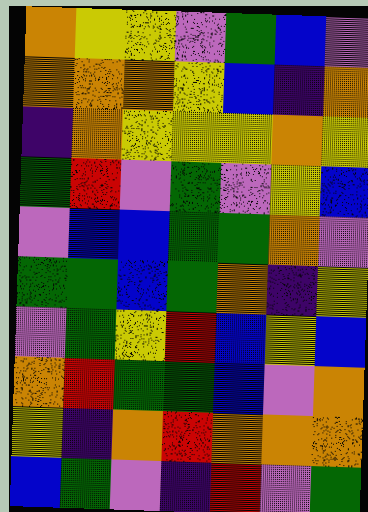[["orange", "yellow", "yellow", "violet", "green", "blue", "violet"], ["orange", "orange", "orange", "yellow", "blue", "indigo", "orange"], ["indigo", "orange", "yellow", "yellow", "yellow", "orange", "yellow"], ["green", "red", "violet", "green", "violet", "yellow", "blue"], ["violet", "blue", "blue", "green", "green", "orange", "violet"], ["green", "green", "blue", "green", "orange", "indigo", "yellow"], ["violet", "green", "yellow", "red", "blue", "yellow", "blue"], ["orange", "red", "green", "green", "blue", "violet", "orange"], ["yellow", "indigo", "orange", "red", "orange", "orange", "orange"], ["blue", "green", "violet", "indigo", "red", "violet", "green"]]